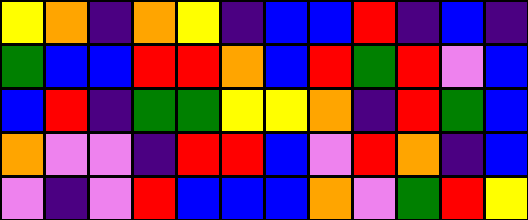[["yellow", "orange", "indigo", "orange", "yellow", "indigo", "blue", "blue", "red", "indigo", "blue", "indigo"], ["green", "blue", "blue", "red", "red", "orange", "blue", "red", "green", "red", "violet", "blue"], ["blue", "red", "indigo", "green", "green", "yellow", "yellow", "orange", "indigo", "red", "green", "blue"], ["orange", "violet", "violet", "indigo", "red", "red", "blue", "violet", "red", "orange", "indigo", "blue"], ["violet", "indigo", "violet", "red", "blue", "blue", "blue", "orange", "violet", "green", "red", "yellow"]]